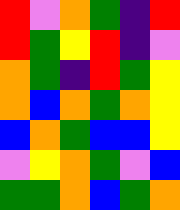[["red", "violet", "orange", "green", "indigo", "red"], ["red", "green", "yellow", "red", "indigo", "violet"], ["orange", "green", "indigo", "red", "green", "yellow"], ["orange", "blue", "orange", "green", "orange", "yellow"], ["blue", "orange", "green", "blue", "blue", "yellow"], ["violet", "yellow", "orange", "green", "violet", "blue"], ["green", "green", "orange", "blue", "green", "orange"]]